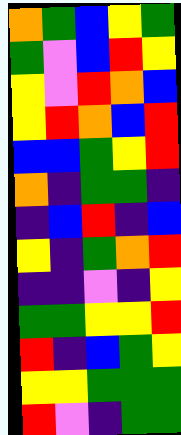[["orange", "green", "blue", "yellow", "green"], ["green", "violet", "blue", "red", "yellow"], ["yellow", "violet", "red", "orange", "blue"], ["yellow", "red", "orange", "blue", "red"], ["blue", "blue", "green", "yellow", "red"], ["orange", "indigo", "green", "green", "indigo"], ["indigo", "blue", "red", "indigo", "blue"], ["yellow", "indigo", "green", "orange", "red"], ["indigo", "indigo", "violet", "indigo", "yellow"], ["green", "green", "yellow", "yellow", "red"], ["red", "indigo", "blue", "green", "yellow"], ["yellow", "yellow", "green", "green", "green"], ["red", "violet", "indigo", "green", "green"]]